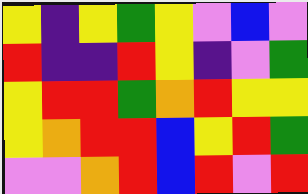[["yellow", "indigo", "yellow", "green", "yellow", "violet", "blue", "violet"], ["red", "indigo", "indigo", "red", "yellow", "indigo", "violet", "green"], ["yellow", "red", "red", "green", "orange", "red", "yellow", "yellow"], ["yellow", "orange", "red", "red", "blue", "yellow", "red", "green"], ["violet", "violet", "orange", "red", "blue", "red", "violet", "red"]]